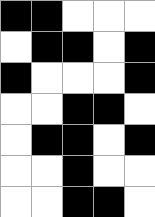[["black", "black", "white", "white", "white"], ["white", "black", "black", "white", "black"], ["black", "white", "white", "white", "black"], ["white", "white", "black", "black", "white"], ["white", "black", "black", "white", "black"], ["white", "white", "black", "white", "white"], ["white", "white", "black", "black", "white"]]